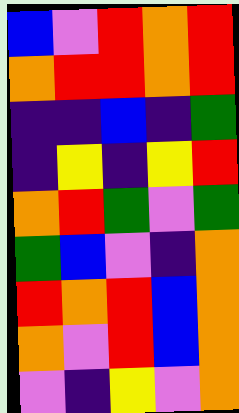[["blue", "violet", "red", "orange", "red"], ["orange", "red", "red", "orange", "red"], ["indigo", "indigo", "blue", "indigo", "green"], ["indigo", "yellow", "indigo", "yellow", "red"], ["orange", "red", "green", "violet", "green"], ["green", "blue", "violet", "indigo", "orange"], ["red", "orange", "red", "blue", "orange"], ["orange", "violet", "red", "blue", "orange"], ["violet", "indigo", "yellow", "violet", "orange"]]